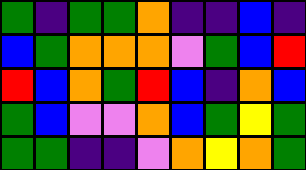[["green", "indigo", "green", "green", "orange", "indigo", "indigo", "blue", "indigo"], ["blue", "green", "orange", "orange", "orange", "violet", "green", "blue", "red"], ["red", "blue", "orange", "green", "red", "blue", "indigo", "orange", "blue"], ["green", "blue", "violet", "violet", "orange", "blue", "green", "yellow", "green"], ["green", "green", "indigo", "indigo", "violet", "orange", "yellow", "orange", "green"]]